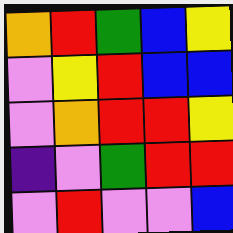[["orange", "red", "green", "blue", "yellow"], ["violet", "yellow", "red", "blue", "blue"], ["violet", "orange", "red", "red", "yellow"], ["indigo", "violet", "green", "red", "red"], ["violet", "red", "violet", "violet", "blue"]]